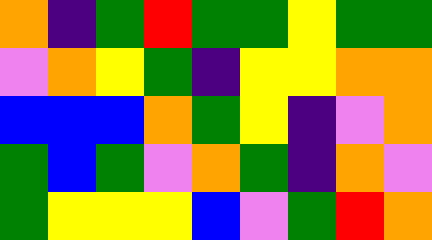[["orange", "indigo", "green", "red", "green", "green", "yellow", "green", "green"], ["violet", "orange", "yellow", "green", "indigo", "yellow", "yellow", "orange", "orange"], ["blue", "blue", "blue", "orange", "green", "yellow", "indigo", "violet", "orange"], ["green", "blue", "green", "violet", "orange", "green", "indigo", "orange", "violet"], ["green", "yellow", "yellow", "yellow", "blue", "violet", "green", "red", "orange"]]